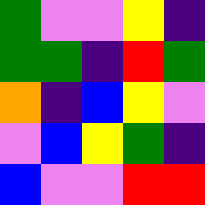[["green", "violet", "violet", "yellow", "indigo"], ["green", "green", "indigo", "red", "green"], ["orange", "indigo", "blue", "yellow", "violet"], ["violet", "blue", "yellow", "green", "indigo"], ["blue", "violet", "violet", "red", "red"]]